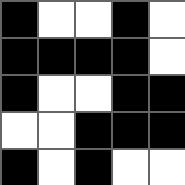[["black", "white", "white", "black", "white"], ["black", "black", "black", "black", "white"], ["black", "white", "white", "black", "black"], ["white", "white", "black", "black", "black"], ["black", "white", "black", "white", "white"]]